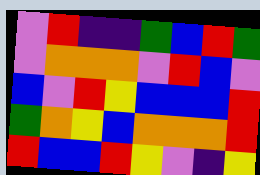[["violet", "red", "indigo", "indigo", "green", "blue", "red", "green"], ["violet", "orange", "orange", "orange", "violet", "red", "blue", "violet"], ["blue", "violet", "red", "yellow", "blue", "blue", "blue", "red"], ["green", "orange", "yellow", "blue", "orange", "orange", "orange", "red"], ["red", "blue", "blue", "red", "yellow", "violet", "indigo", "yellow"]]